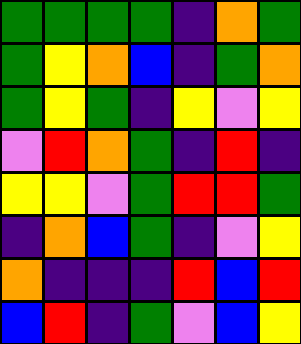[["green", "green", "green", "green", "indigo", "orange", "green"], ["green", "yellow", "orange", "blue", "indigo", "green", "orange"], ["green", "yellow", "green", "indigo", "yellow", "violet", "yellow"], ["violet", "red", "orange", "green", "indigo", "red", "indigo"], ["yellow", "yellow", "violet", "green", "red", "red", "green"], ["indigo", "orange", "blue", "green", "indigo", "violet", "yellow"], ["orange", "indigo", "indigo", "indigo", "red", "blue", "red"], ["blue", "red", "indigo", "green", "violet", "blue", "yellow"]]